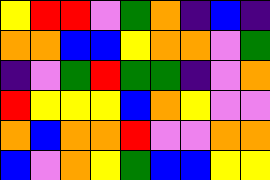[["yellow", "red", "red", "violet", "green", "orange", "indigo", "blue", "indigo"], ["orange", "orange", "blue", "blue", "yellow", "orange", "orange", "violet", "green"], ["indigo", "violet", "green", "red", "green", "green", "indigo", "violet", "orange"], ["red", "yellow", "yellow", "yellow", "blue", "orange", "yellow", "violet", "violet"], ["orange", "blue", "orange", "orange", "red", "violet", "violet", "orange", "orange"], ["blue", "violet", "orange", "yellow", "green", "blue", "blue", "yellow", "yellow"]]